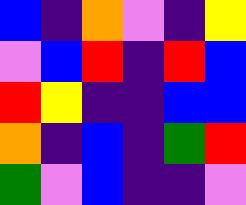[["blue", "indigo", "orange", "violet", "indigo", "yellow"], ["violet", "blue", "red", "indigo", "red", "blue"], ["red", "yellow", "indigo", "indigo", "blue", "blue"], ["orange", "indigo", "blue", "indigo", "green", "red"], ["green", "violet", "blue", "indigo", "indigo", "violet"]]